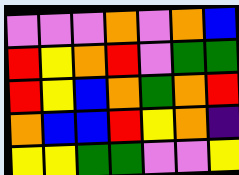[["violet", "violet", "violet", "orange", "violet", "orange", "blue"], ["red", "yellow", "orange", "red", "violet", "green", "green"], ["red", "yellow", "blue", "orange", "green", "orange", "red"], ["orange", "blue", "blue", "red", "yellow", "orange", "indigo"], ["yellow", "yellow", "green", "green", "violet", "violet", "yellow"]]